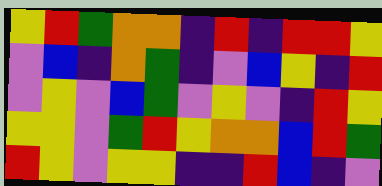[["yellow", "red", "green", "orange", "orange", "indigo", "red", "indigo", "red", "red", "yellow"], ["violet", "blue", "indigo", "orange", "green", "indigo", "violet", "blue", "yellow", "indigo", "red"], ["violet", "yellow", "violet", "blue", "green", "violet", "yellow", "violet", "indigo", "red", "yellow"], ["yellow", "yellow", "violet", "green", "red", "yellow", "orange", "orange", "blue", "red", "green"], ["red", "yellow", "violet", "yellow", "yellow", "indigo", "indigo", "red", "blue", "indigo", "violet"]]